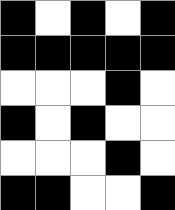[["black", "white", "black", "white", "black"], ["black", "black", "black", "black", "black"], ["white", "white", "white", "black", "white"], ["black", "white", "black", "white", "white"], ["white", "white", "white", "black", "white"], ["black", "black", "white", "white", "black"]]